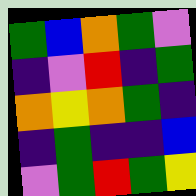[["green", "blue", "orange", "green", "violet"], ["indigo", "violet", "red", "indigo", "green"], ["orange", "yellow", "orange", "green", "indigo"], ["indigo", "green", "indigo", "indigo", "blue"], ["violet", "green", "red", "green", "yellow"]]